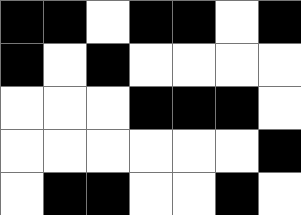[["black", "black", "white", "black", "black", "white", "black"], ["black", "white", "black", "white", "white", "white", "white"], ["white", "white", "white", "black", "black", "black", "white"], ["white", "white", "white", "white", "white", "white", "black"], ["white", "black", "black", "white", "white", "black", "white"]]